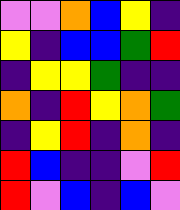[["violet", "violet", "orange", "blue", "yellow", "indigo"], ["yellow", "indigo", "blue", "blue", "green", "red"], ["indigo", "yellow", "yellow", "green", "indigo", "indigo"], ["orange", "indigo", "red", "yellow", "orange", "green"], ["indigo", "yellow", "red", "indigo", "orange", "indigo"], ["red", "blue", "indigo", "indigo", "violet", "red"], ["red", "violet", "blue", "indigo", "blue", "violet"]]